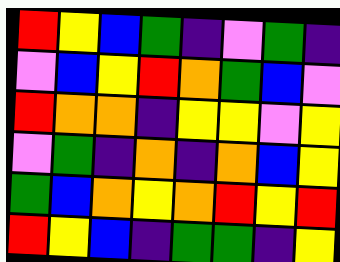[["red", "yellow", "blue", "green", "indigo", "violet", "green", "indigo"], ["violet", "blue", "yellow", "red", "orange", "green", "blue", "violet"], ["red", "orange", "orange", "indigo", "yellow", "yellow", "violet", "yellow"], ["violet", "green", "indigo", "orange", "indigo", "orange", "blue", "yellow"], ["green", "blue", "orange", "yellow", "orange", "red", "yellow", "red"], ["red", "yellow", "blue", "indigo", "green", "green", "indigo", "yellow"]]